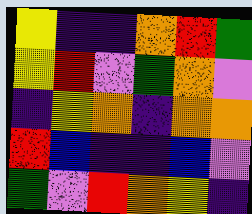[["yellow", "indigo", "indigo", "orange", "red", "green"], ["yellow", "red", "violet", "green", "orange", "violet"], ["indigo", "yellow", "orange", "indigo", "orange", "orange"], ["red", "blue", "indigo", "indigo", "blue", "violet"], ["green", "violet", "red", "orange", "yellow", "indigo"]]